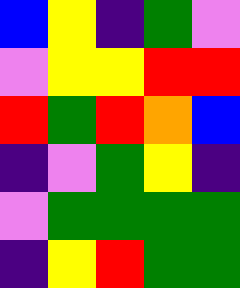[["blue", "yellow", "indigo", "green", "violet"], ["violet", "yellow", "yellow", "red", "red"], ["red", "green", "red", "orange", "blue"], ["indigo", "violet", "green", "yellow", "indigo"], ["violet", "green", "green", "green", "green"], ["indigo", "yellow", "red", "green", "green"]]